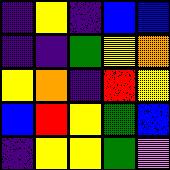[["indigo", "yellow", "indigo", "blue", "blue"], ["indigo", "indigo", "green", "yellow", "orange"], ["yellow", "orange", "indigo", "red", "yellow"], ["blue", "red", "yellow", "green", "blue"], ["indigo", "yellow", "yellow", "green", "violet"]]